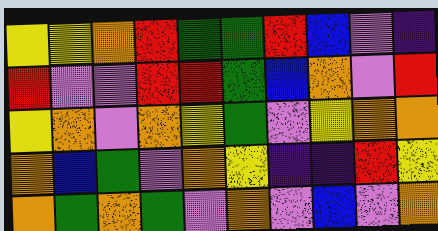[["yellow", "yellow", "orange", "red", "green", "green", "red", "blue", "violet", "indigo"], ["red", "violet", "violet", "red", "red", "green", "blue", "orange", "violet", "red"], ["yellow", "orange", "violet", "orange", "yellow", "green", "violet", "yellow", "orange", "orange"], ["orange", "blue", "green", "violet", "orange", "yellow", "indigo", "indigo", "red", "yellow"], ["orange", "green", "orange", "green", "violet", "orange", "violet", "blue", "violet", "orange"]]